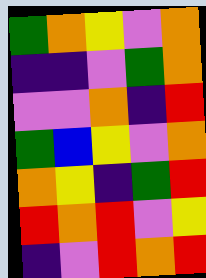[["green", "orange", "yellow", "violet", "orange"], ["indigo", "indigo", "violet", "green", "orange"], ["violet", "violet", "orange", "indigo", "red"], ["green", "blue", "yellow", "violet", "orange"], ["orange", "yellow", "indigo", "green", "red"], ["red", "orange", "red", "violet", "yellow"], ["indigo", "violet", "red", "orange", "red"]]